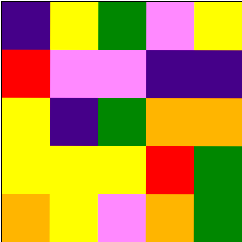[["indigo", "yellow", "green", "violet", "yellow"], ["red", "violet", "violet", "indigo", "indigo"], ["yellow", "indigo", "green", "orange", "orange"], ["yellow", "yellow", "yellow", "red", "green"], ["orange", "yellow", "violet", "orange", "green"]]